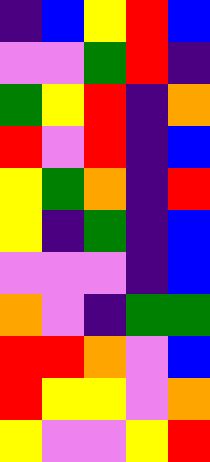[["indigo", "blue", "yellow", "red", "blue"], ["violet", "violet", "green", "red", "indigo"], ["green", "yellow", "red", "indigo", "orange"], ["red", "violet", "red", "indigo", "blue"], ["yellow", "green", "orange", "indigo", "red"], ["yellow", "indigo", "green", "indigo", "blue"], ["violet", "violet", "violet", "indigo", "blue"], ["orange", "violet", "indigo", "green", "green"], ["red", "red", "orange", "violet", "blue"], ["red", "yellow", "yellow", "violet", "orange"], ["yellow", "violet", "violet", "yellow", "red"]]